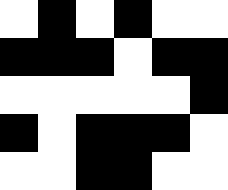[["white", "black", "white", "black", "white", "white"], ["black", "black", "black", "white", "black", "black"], ["white", "white", "white", "white", "white", "black"], ["black", "white", "black", "black", "black", "white"], ["white", "white", "black", "black", "white", "white"]]